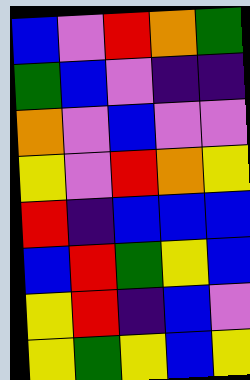[["blue", "violet", "red", "orange", "green"], ["green", "blue", "violet", "indigo", "indigo"], ["orange", "violet", "blue", "violet", "violet"], ["yellow", "violet", "red", "orange", "yellow"], ["red", "indigo", "blue", "blue", "blue"], ["blue", "red", "green", "yellow", "blue"], ["yellow", "red", "indigo", "blue", "violet"], ["yellow", "green", "yellow", "blue", "yellow"]]